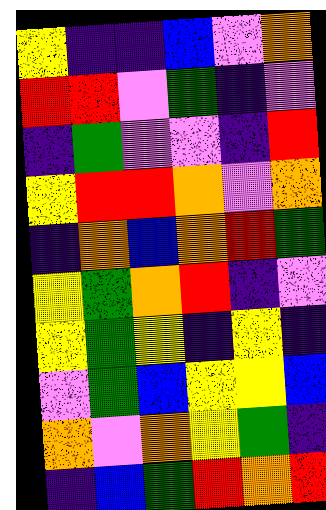[["yellow", "indigo", "indigo", "blue", "violet", "orange"], ["red", "red", "violet", "green", "indigo", "violet"], ["indigo", "green", "violet", "violet", "indigo", "red"], ["yellow", "red", "red", "orange", "violet", "orange"], ["indigo", "orange", "blue", "orange", "red", "green"], ["yellow", "green", "orange", "red", "indigo", "violet"], ["yellow", "green", "yellow", "indigo", "yellow", "indigo"], ["violet", "green", "blue", "yellow", "yellow", "blue"], ["orange", "violet", "orange", "yellow", "green", "indigo"], ["indigo", "blue", "green", "red", "orange", "red"]]